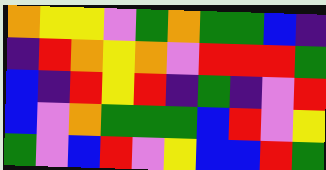[["orange", "yellow", "yellow", "violet", "green", "orange", "green", "green", "blue", "indigo"], ["indigo", "red", "orange", "yellow", "orange", "violet", "red", "red", "red", "green"], ["blue", "indigo", "red", "yellow", "red", "indigo", "green", "indigo", "violet", "red"], ["blue", "violet", "orange", "green", "green", "green", "blue", "red", "violet", "yellow"], ["green", "violet", "blue", "red", "violet", "yellow", "blue", "blue", "red", "green"]]